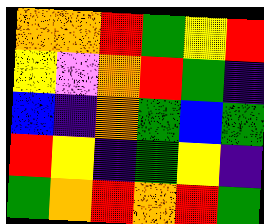[["orange", "orange", "red", "green", "yellow", "red"], ["yellow", "violet", "orange", "red", "green", "indigo"], ["blue", "indigo", "orange", "green", "blue", "green"], ["red", "yellow", "indigo", "green", "yellow", "indigo"], ["green", "orange", "red", "orange", "red", "green"]]